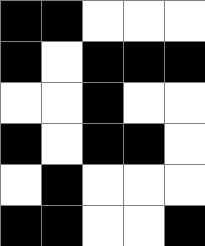[["black", "black", "white", "white", "white"], ["black", "white", "black", "black", "black"], ["white", "white", "black", "white", "white"], ["black", "white", "black", "black", "white"], ["white", "black", "white", "white", "white"], ["black", "black", "white", "white", "black"]]